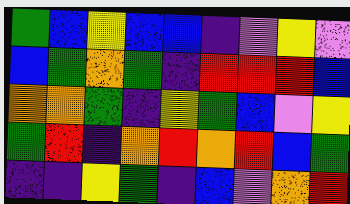[["green", "blue", "yellow", "blue", "blue", "indigo", "violet", "yellow", "violet"], ["blue", "green", "orange", "green", "indigo", "red", "red", "red", "blue"], ["orange", "orange", "green", "indigo", "yellow", "green", "blue", "violet", "yellow"], ["green", "red", "indigo", "orange", "red", "orange", "red", "blue", "green"], ["indigo", "indigo", "yellow", "green", "indigo", "blue", "violet", "orange", "red"]]